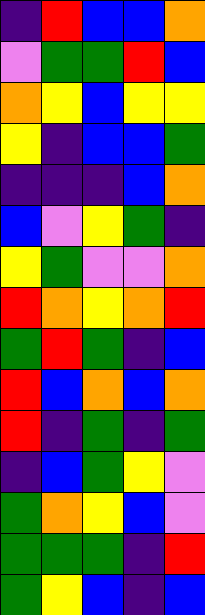[["indigo", "red", "blue", "blue", "orange"], ["violet", "green", "green", "red", "blue"], ["orange", "yellow", "blue", "yellow", "yellow"], ["yellow", "indigo", "blue", "blue", "green"], ["indigo", "indigo", "indigo", "blue", "orange"], ["blue", "violet", "yellow", "green", "indigo"], ["yellow", "green", "violet", "violet", "orange"], ["red", "orange", "yellow", "orange", "red"], ["green", "red", "green", "indigo", "blue"], ["red", "blue", "orange", "blue", "orange"], ["red", "indigo", "green", "indigo", "green"], ["indigo", "blue", "green", "yellow", "violet"], ["green", "orange", "yellow", "blue", "violet"], ["green", "green", "green", "indigo", "red"], ["green", "yellow", "blue", "indigo", "blue"]]